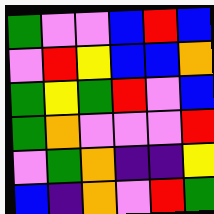[["green", "violet", "violet", "blue", "red", "blue"], ["violet", "red", "yellow", "blue", "blue", "orange"], ["green", "yellow", "green", "red", "violet", "blue"], ["green", "orange", "violet", "violet", "violet", "red"], ["violet", "green", "orange", "indigo", "indigo", "yellow"], ["blue", "indigo", "orange", "violet", "red", "green"]]